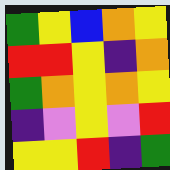[["green", "yellow", "blue", "orange", "yellow"], ["red", "red", "yellow", "indigo", "orange"], ["green", "orange", "yellow", "orange", "yellow"], ["indigo", "violet", "yellow", "violet", "red"], ["yellow", "yellow", "red", "indigo", "green"]]